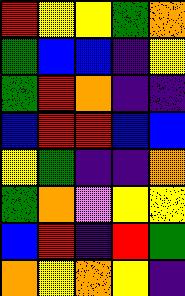[["red", "yellow", "yellow", "green", "orange"], ["green", "blue", "blue", "indigo", "yellow"], ["green", "red", "orange", "indigo", "indigo"], ["blue", "red", "red", "blue", "blue"], ["yellow", "green", "indigo", "indigo", "orange"], ["green", "orange", "violet", "yellow", "yellow"], ["blue", "red", "indigo", "red", "green"], ["orange", "yellow", "orange", "yellow", "indigo"]]